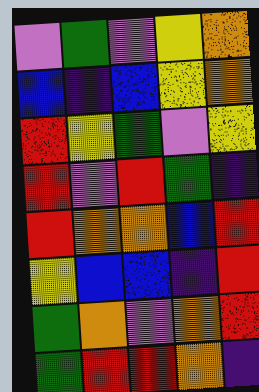[["violet", "green", "violet", "yellow", "orange"], ["blue", "indigo", "blue", "yellow", "orange"], ["red", "yellow", "green", "violet", "yellow"], ["red", "violet", "red", "green", "indigo"], ["red", "orange", "orange", "blue", "red"], ["yellow", "blue", "blue", "indigo", "red"], ["green", "orange", "violet", "orange", "red"], ["green", "red", "red", "orange", "indigo"]]